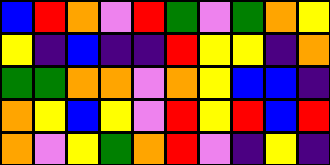[["blue", "red", "orange", "violet", "red", "green", "violet", "green", "orange", "yellow"], ["yellow", "indigo", "blue", "indigo", "indigo", "red", "yellow", "yellow", "indigo", "orange"], ["green", "green", "orange", "orange", "violet", "orange", "yellow", "blue", "blue", "indigo"], ["orange", "yellow", "blue", "yellow", "violet", "red", "yellow", "red", "blue", "red"], ["orange", "violet", "yellow", "green", "orange", "red", "violet", "indigo", "yellow", "indigo"]]